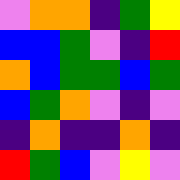[["violet", "orange", "orange", "indigo", "green", "yellow"], ["blue", "blue", "green", "violet", "indigo", "red"], ["orange", "blue", "green", "green", "blue", "green"], ["blue", "green", "orange", "violet", "indigo", "violet"], ["indigo", "orange", "indigo", "indigo", "orange", "indigo"], ["red", "green", "blue", "violet", "yellow", "violet"]]